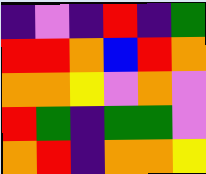[["indigo", "violet", "indigo", "red", "indigo", "green"], ["red", "red", "orange", "blue", "red", "orange"], ["orange", "orange", "yellow", "violet", "orange", "violet"], ["red", "green", "indigo", "green", "green", "violet"], ["orange", "red", "indigo", "orange", "orange", "yellow"]]